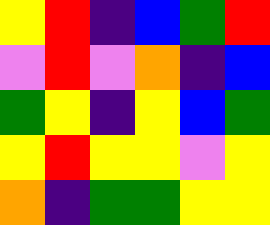[["yellow", "red", "indigo", "blue", "green", "red"], ["violet", "red", "violet", "orange", "indigo", "blue"], ["green", "yellow", "indigo", "yellow", "blue", "green"], ["yellow", "red", "yellow", "yellow", "violet", "yellow"], ["orange", "indigo", "green", "green", "yellow", "yellow"]]